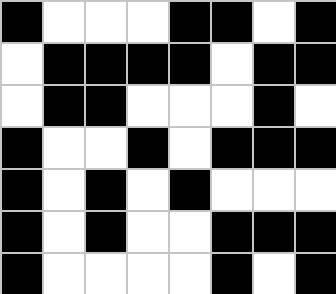[["black", "white", "white", "white", "black", "black", "white", "black"], ["white", "black", "black", "black", "black", "white", "black", "black"], ["white", "black", "black", "white", "white", "white", "black", "white"], ["black", "white", "white", "black", "white", "black", "black", "black"], ["black", "white", "black", "white", "black", "white", "white", "white"], ["black", "white", "black", "white", "white", "black", "black", "black"], ["black", "white", "white", "white", "white", "black", "white", "black"]]